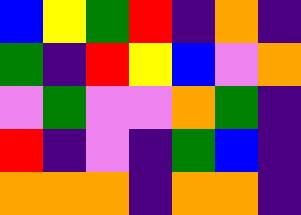[["blue", "yellow", "green", "red", "indigo", "orange", "indigo"], ["green", "indigo", "red", "yellow", "blue", "violet", "orange"], ["violet", "green", "violet", "violet", "orange", "green", "indigo"], ["red", "indigo", "violet", "indigo", "green", "blue", "indigo"], ["orange", "orange", "orange", "indigo", "orange", "orange", "indigo"]]